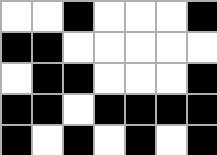[["white", "white", "black", "white", "white", "white", "black"], ["black", "black", "white", "white", "white", "white", "white"], ["white", "black", "black", "white", "white", "white", "black"], ["black", "black", "white", "black", "black", "black", "black"], ["black", "white", "black", "white", "black", "white", "black"]]